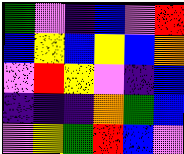[["green", "violet", "indigo", "blue", "violet", "red"], ["blue", "yellow", "blue", "yellow", "blue", "orange"], ["violet", "red", "yellow", "violet", "indigo", "blue"], ["indigo", "indigo", "indigo", "orange", "green", "blue"], ["violet", "yellow", "green", "red", "blue", "violet"]]